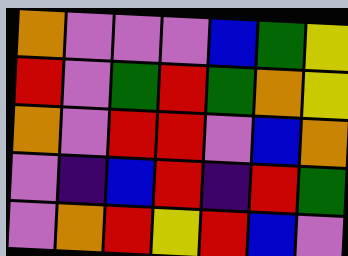[["orange", "violet", "violet", "violet", "blue", "green", "yellow"], ["red", "violet", "green", "red", "green", "orange", "yellow"], ["orange", "violet", "red", "red", "violet", "blue", "orange"], ["violet", "indigo", "blue", "red", "indigo", "red", "green"], ["violet", "orange", "red", "yellow", "red", "blue", "violet"]]